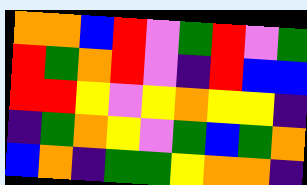[["orange", "orange", "blue", "red", "violet", "green", "red", "violet", "green"], ["red", "green", "orange", "red", "violet", "indigo", "red", "blue", "blue"], ["red", "red", "yellow", "violet", "yellow", "orange", "yellow", "yellow", "indigo"], ["indigo", "green", "orange", "yellow", "violet", "green", "blue", "green", "orange"], ["blue", "orange", "indigo", "green", "green", "yellow", "orange", "orange", "indigo"]]